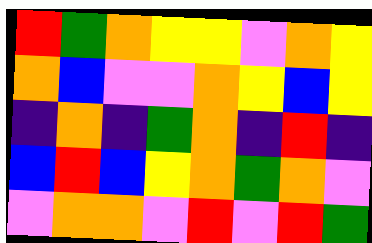[["red", "green", "orange", "yellow", "yellow", "violet", "orange", "yellow"], ["orange", "blue", "violet", "violet", "orange", "yellow", "blue", "yellow"], ["indigo", "orange", "indigo", "green", "orange", "indigo", "red", "indigo"], ["blue", "red", "blue", "yellow", "orange", "green", "orange", "violet"], ["violet", "orange", "orange", "violet", "red", "violet", "red", "green"]]